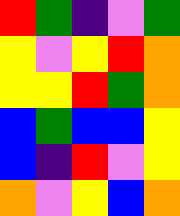[["red", "green", "indigo", "violet", "green"], ["yellow", "violet", "yellow", "red", "orange"], ["yellow", "yellow", "red", "green", "orange"], ["blue", "green", "blue", "blue", "yellow"], ["blue", "indigo", "red", "violet", "yellow"], ["orange", "violet", "yellow", "blue", "orange"]]